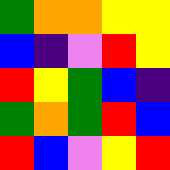[["green", "orange", "orange", "yellow", "yellow"], ["blue", "indigo", "violet", "red", "yellow"], ["red", "yellow", "green", "blue", "indigo"], ["green", "orange", "green", "red", "blue"], ["red", "blue", "violet", "yellow", "red"]]